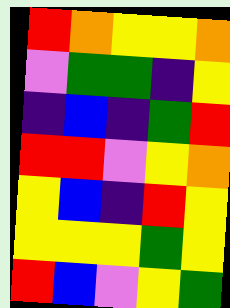[["red", "orange", "yellow", "yellow", "orange"], ["violet", "green", "green", "indigo", "yellow"], ["indigo", "blue", "indigo", "green", "red"], ["red", "red", "violet", "yellow", "orange"], ["yellow", "blue", "indigo", "red", "yellow"], ["yellow", "yellow", "yellow", "green", "yellow"], ["red", "blue", "violet", "yellow", "green"]]